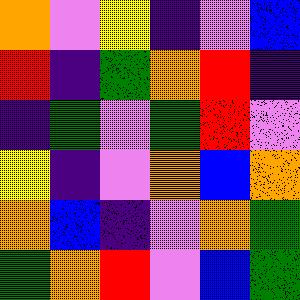[["orange", "violet", "yellow", "indigo", "violet", "blue"], ["red", "indigo", "green", "orange", "red", "indigo"], ["indigo", "green", "violet", "green", "red", "violet"], ["yellow", "indigo", "violet", "orange", "blue", "orange"], ["orange", "blue", "indigo", "violet", "orange", "green"], ["green", "orange", "red", "violet", "blue", "green"]]